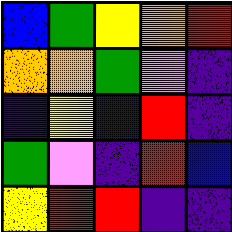[["blue", "green", "yellow", "orange", "red"], ["orange", "orange", "green", "violet", "indigo"], ["indigo", "yellow", "blue", "red", "indigo"], ["green", "violet", "indigo", "red", "blue"], ["yellow", "red", "red", "indigo", "indigo"]]